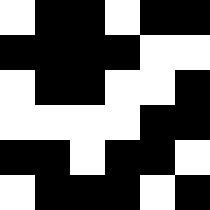[["white", "black", "black", "white", "black", "black"], ["black", "black", "black", "black", "white", "white"], ["white", "black", "black", "white", "white", "black"], ["white", "white", "white", "white", "black", "black"], ["black", "black", "white", "black", "black", "white"], ["white", "black", "black", "black", "white", "black"]]